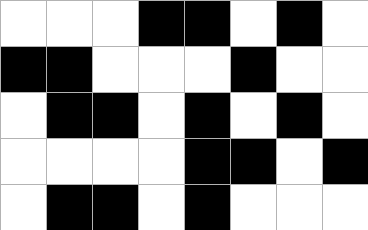[["white", "white", "white", "black", "black", "white", "black", "white"], ["black", "black", "white", "white", "white", "black", "white", "white"], ["white", "black", "black", "white", "black", "white", "black", "white"], ["white", "white", "white", "white", "black", "black", "white", "black"], ["white", "black", "black", "white", "black", "white", "white", "white"]]